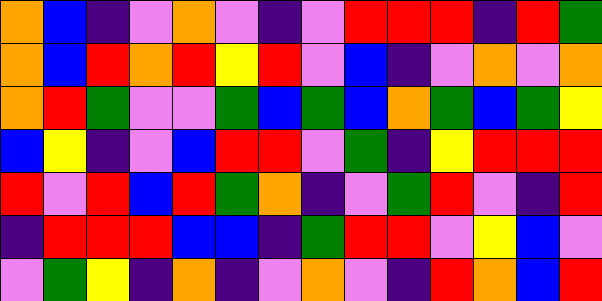[["orange", "blue", "indigo", "violet", "orange", "violet", "indigo", "violet", "red", "red", "red", "indigo", "red", "green"], ["orange", "blue", "red", "orange", "red", "yellow", "red", "violet", "blue", "indigo", "violet", "orange", "violet", "orange"], ["orange", "red", "green", "violet", "violet", "green", "blue", "green", "blue", "orange", "green", "blue", "green", "yellow"], ["blue", "yellow", "indigo", "violet", "blue", "red", "red", "violet", "green", "indigo", "yellow", "red", "red", "red"], ["red", "violet", "red", "blue", "red", "green", "orange", "indigo", "violet", "green", "red", "violet", "indigo", "red"], ["indigo", "red", "red", "red", "blue", "blue", "indigo", "green", "red", "red", "violet", "yellow", "blue", "violet"], ["violet", "green", "yellow", "indigo", "orange", "indigo", "violet", "orange", "violet", "indigo", "red", "orange", "blue", "red"]]